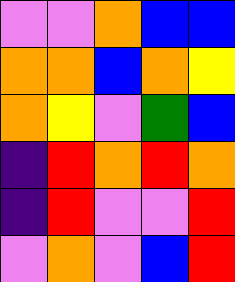[["violet", "violet", "orange", "blue", "blue"], ["orange", "orange", "blue", "orange", "yellow"], ["orange", "yellow", "violet", "green", "blue"], ["indigo", "red", "orange", "red", "orange"], ["indigo", "red", "violet", "violet", "red"], ["violet", "orange", "violet", "blue", "red"]]